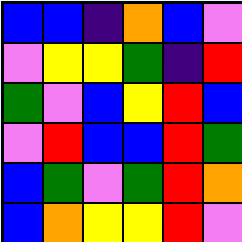[["blue", "blue", "indigo", "orange", "blue", "violet"], ["violet", "yellow", "yellow", "green", "indigo", "red"], ["green", "violet", "blue", "yellow", "red", "blue"], ["violet", "red", "blue", "blue", "red", "green"], ["blue", "green", "violet", "green", "red", "orange"], ["blue", "orange", "yellow", "yellow", "red", "violet"]]